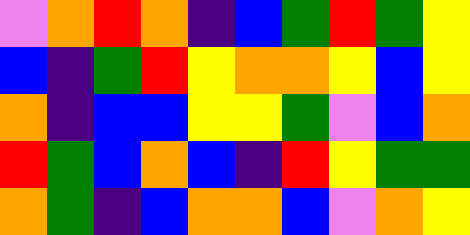[["violet", "orange", "red", "orange", "indigo", "blue", "green", "red", "green", "yellow"], ["blue", "indigo", "green", "red", "yellow", "orange", "orange", "yellow", "blue", "yellow"], ["orange", "indigo", "blue", "blue", "yellow", "yellow", "green", "violet", "blue", "orange"], ["red", "green", "blue", "orange", "blue", "indigo", "red", "yellow", "green", "green"], ["orange", "green", "indigo", "blue", "orange", "orange", "blue", "violet", "orange", "yellow"]]